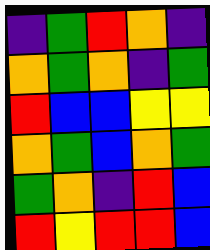[["indigo", "green", "red", "orange", "indigo"], ["orange", "green", "orange", "indigo", "green"], ["red", "blue", "blue", "yellow", "yellow"], ["orange", "green", "blue", "orange", "green"], ["green", "orange", "indigo", "red", "blue"], ["red", "yellow", "red", "red", "blue"]]